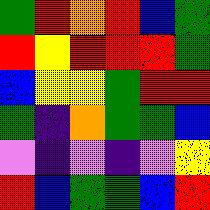[["green", "red", "orange", "red", "blue", "green"], ["red", "yellow", "red", "red", "red", "green"], ["blue", "yellow", "yellow", "green", "red", "red"], ["green", "indigo", "orange", "green", "green", "blue"], ["violet", "indigo", "violet", "indigo", "violet", "yellow"], ["red", "blue", "green", "green", "blue", "red"]]